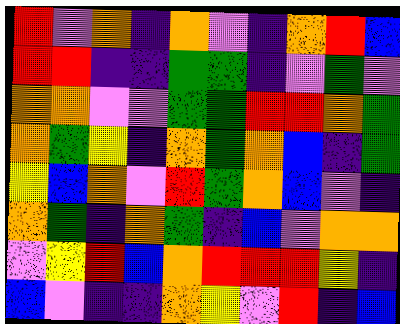[["red", "violet", "orange", "indigo", "orange", "violet", "indigo", "orange", "red", "blue"], ["red", "red", "indigo", "indigo", "green", "green", "indigo", "violet", "green", "violet"], ["orange", "orange", "violet", "violet", "green", "green", "red", "red", "orange", "green"], ["orange", "green", "yellow", "indigo", "orange", "green", "orange", "blue", "indigo", "green"], ["yellow", "blue", "orange", "violet", "red", "green", "orange", "blue", "violet", "indigo"], ["orange", "green", "indigo", "orange", "green", "indigo", "blue", "violet", "orange", "orange"], ["violet", "yellow", "red", "blue", "orange", "red", "red", "red", "yellow", "indigo"], ["blue", "violet", "indigo", "indigo", "orange", "yellow", "violet", "red", "indigo", "blue"]]